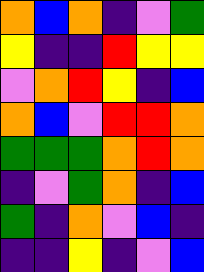[["orange", "blue", "orange", "indigo", "violet", "green"], ["yellow", "indigo", "indigo", "red", "yellow", "yellow"], ["violet", "orange", "red", "yellow", "indigo", "blue"], ["orange", "blue", "violet", "red", "red", "orange"], ["green", "green", "green", "orange", "red", "orange"], ["indigo", "violet", "green", "orange", "indigo", "blue"], ["green", "indigo", "orange", "violet", "blue", "indigo"], ["indigo", "indigo", "yellow", "indigo", "violet", "blue"]]